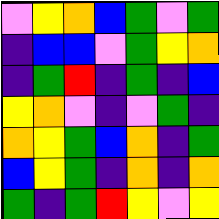[["violet", "yellow", "orange", "blue", "green", "violet", "green"], ["indigo", "blue", "blue", "violet", "green", "yellow", "orange"], ["indigo", "green", "red", "indigo", "green", "indigo", "blue"], ["yellow", "orange", "violet", "indigo", "violet", "green", "indigo"], ["orange", "yellow", "green", "blue", "orange", "indigo", "green"], ["blue", "yellow", "green", "indigo", "orange", "indigo", "orange"], ["green", "indigo", "green", "red", "yellow", "violet", "yellow"]]